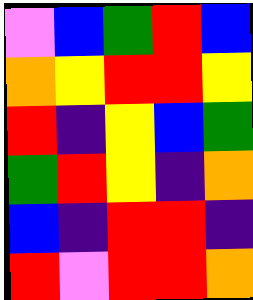[["violet", "blue", "green", "red", "blue"], ["orange", "yellow", "red", "red", "yellow"], ["red", "indigo", "yellow", "blue", "green"], ["green", "red", "yellow", "indigo", "orange"], ["blue", "indigo", "red", "red", "indigo"], ["red", "violet", "red", "red", "orange"]]